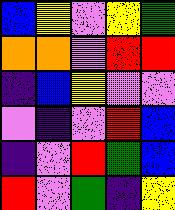[["blue", "yellow", "violet", "yellow", "green"], ["orange", "orange", "violet", "red", "red"], ["indigo", "blue", "yellow", "violet", "violet"], ["violet", "indigo", "violet", "red", "blue"], ["indigo", "violet", "red", "green", "blue"], ["red", "violet", "green", "indigo", "yellow"]]